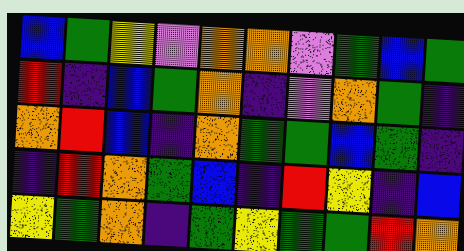[["blue", "green", "yellow", "violet", "orange", "orange", "violet", "green", "blue", "green"], ["red", "indigo", "blue", "green", "orange", "indigo", "violet", "orange", "green", "indigo"], ["orange", "red", "blue", "indigo", "orange", "green", "green", "blue", "green", "indigo"], ["indigo", "red", "orange", "green", "blue", "indigo", "red", "yellow", "indigo", "blue"], ["yellow", "green", "orange", "indigo", "green", "yellow", "green", "green", "red", "orange"]]